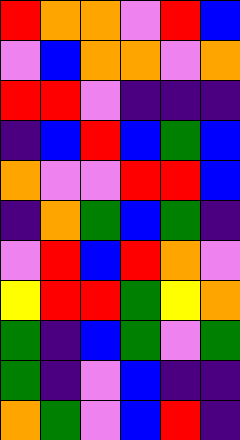[["red", "orange", "orange", "violet", "red", "blue"], ["violet", "blue", "orange", "orange", "violet", "orange"], ["red", "red", "violet", "indigo", "indigo", "indigo"], ["indigo", "blue", "red", "blue", "green", "blue"], ["orange", "violet", "violet", "red", "red", "blue"], ["indigo", "orange", "green", "blue", "green", "indigo"], ["violet", "red", "blue", "red", "orange", "violet"], ["yellow", "red", "red", "green", "yellow", "orange"], ["green", "indigo", "blue", "green", "violet", "green"], ["green", "indigo", "violet", "blue", "indigo", "indigo"], ["orange", "green", "violet", "blue", "red", "indigo"]]